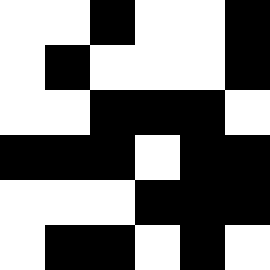[["white", "white", "black", "white", "white", "black"], ["white", "black", "white", "white", "white", "black"], ["white", "white", "black", "black", "black", "white"], ["black", "black", "black", "white", "black", "black"], ["white", "white", "white", "black", "black", "black"], ["white", "black", "black", "white", "black", "white"]]